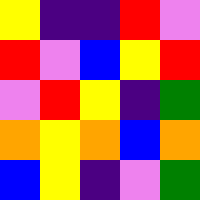[["yellow", "indigo", "indigo", "red", "violet"], ["red", "violet", "blue", "yellow", "red"], ["violet", "red", "yellow", "indigo", "green"], ["orange", "yellow", "orange", "blue", "orange"], ["blue", "yellow", "indigo", "violet", "green"]]